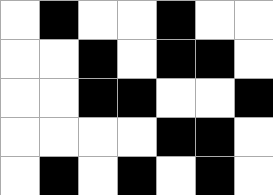[["white", "black", "white", "white", "black", "white", "white"], ["white", "white", "black", "white", "black", "black", "white"], ["white", "white", "black", "black", "white", "white", "black"], ["white", "white", "white", "white", "black", "black", "white"], ["white", "black", "white", "black", "white", "black", "white"]]